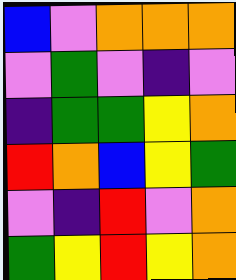[["blue", "violet", "orange", "orange", "orange"], ["violet", "green", "violet", "indigo", "violet"], ["indigo", "green", "green", "yellow", "orange"], ["red", "orange", "blue", "yellow", "green"], ["violet", "indigo", "red", "violet", "orange"], ["green", "yellow", "red", "yellow", "orange"]]